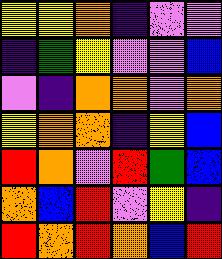[["yellow", "yellow", "orange", "indigo", "violet", "violet"], ["indigo", "green", "yellow", "violet", "violet", "blue"], ["violet", "indigo", "orange", "orange", "violet", "orange"], ["yellow", "orange", "orange", "indigo", "yellow", "blue"], ["red", "orange", "violet", "red", "green", "blue"], ["orange", "blue", "red", "violet", "yellow", "indigo"], ["red", "orange", "red", "orange", "blue", "red"]]